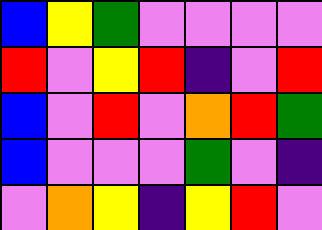[["blue", "yellow", "green", "violet", "violet", "violet", "violet"], ["red", "violet", "yellow", "red", "indigo", "violet", "red"], ["blue", "violet", "red", "violet", "orange", "red", "green"], ["blue", "violet", "violet", "violet", "green", "violet", "indigo"], ["violet", "orange", "yellow", "indigo", "yellow", "red", "violet"]]